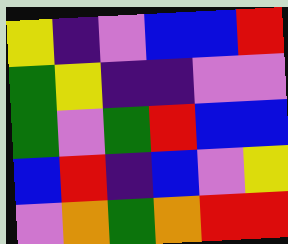[["yellow", "indigo", "violet", "blue", "blue", "red"], ["green", "yellow", "indigo", "indigo", "violet", "violet"], ["green", "violet", "green", "red", "blue", "blue"], ["blue", "red", "indigo", "blue", "violet", "yellow"], ["violet", "orange", "green", "orange", "red", "red"]]